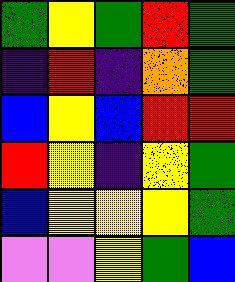[["green", "yellow", "green", "red", "green"], ["indigo", "red", "indigo", "orange", "green"], ["blue", "yellow", "blue", "red", "red"], ["red", "yellow", "indigo", "yellow", "green"], ["blue", "yellow", "yellow", "yellow", "green"], ["violet", "violet", "yellow", "green", "blue"]]